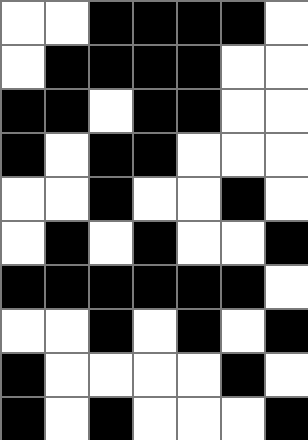[["white", "white", "black", "black", "black", "black", "white"], ["white", "black", "black", "black", "black", "white", "white"], ["black", "black", "white", "black", "black", "white", "white"], ["black", "white", "black", "black", "white", "white", "white"], ["white", "white", "black", "white", "white", "black", "white"], ["white", "black", "white", "black", "white", "white", "black"], ["black", "black", "black", "black", "black", "black", "white"], ["white", "white", "black", "white", "black", "white", "black"], ["black", "white", "white", "white", "white", "black", "white"], ["black", "white", "black", "white", "white", "white", "black"]]